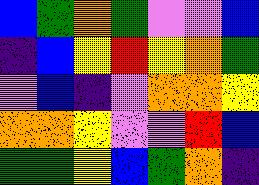[["blue", "green", "orange", "green", "violet", "violet", "blue"], ["indigo", "blue", "yellow", "red", "yellow", "orange", "green"], ["violet", "blue", "indigo", "violet", "orange", "orange", "yellow"], ["orange", "orange", "yellow", "violet", "violet", "red", "blue"], ["green", "green", "yellow", "blue", "green", "orange", "indigo"]]